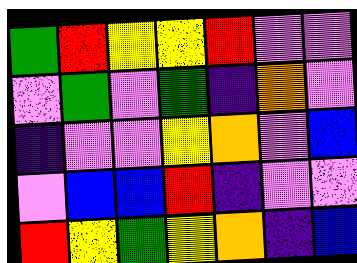[["green", "red", "yellow", "yellow", "red", "violet", "violet"], ["violet", "green", "violet", "green", "indigo", "orange", "violet"], ["indigo", "violet", "violet", "yellow", "orange", "violet", "blue"], ["violet", "blue", "blue", "red", "indigo", "violet", "violet"], ["red", "yellow", "green", "yellow", "orange", "indigo", "blue"]]